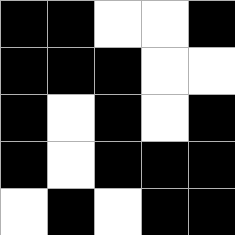[["black", "black", "white", "white", "black"], ["black", "black", "black", "white", "white"], ["black", "white", "black", "white", "black"], ["black", "white", "black", "black", "black"], ["white", "black", "white", "black", "black"]]